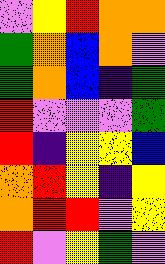[["violet", "yellow", "red", "orange", "orange"], ["green", "orange", "blue", "orange", "violet"], ["green", "orange", "blue", "indigo", "green"], ["red", "violet", "violet", "violet", "green"], ["red", "indigo", "yellow", "yellow", "blue"], ["orange", "red", "yellow", "indigo", "yellow"], ["orange", "red", "red", "violet", "yellow"], ["red", "violet", "yellow", "green", "violet"]]